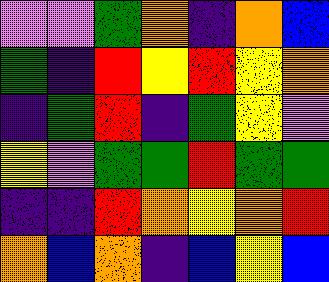[["violet", "violet", "green", "orange", "indigo", "orange", "blue"], ["green", "indigo", "red", "yellow", "red", "yellow", "orange"], ["indigo", "green", "red", "indigo", "green", "yellow", "violet"], ["yellow", "violet", "green", "green", "red", "green", "green"], ["indigo", "indigo", "red", "orange", "yellow", "orange", "red"], ["orange", "blue", "orange", "indigo", "blue", "yellow", "blue"]]